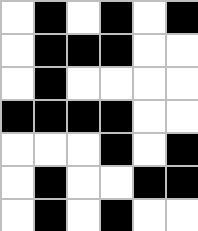[["white", "black", "white", "black", "white", "black"], ["white", "black", "black", "black", "white", "white"], ["white", "black", "white", "white", "white", "white"], ["black", "black", "black", "black", "white", "white"], ["white", "white", "white", "black", "white", "black"], ["white", "black", "white", "white", "black", "black"], ["white", "black", "white", "black", "white", "white"]]